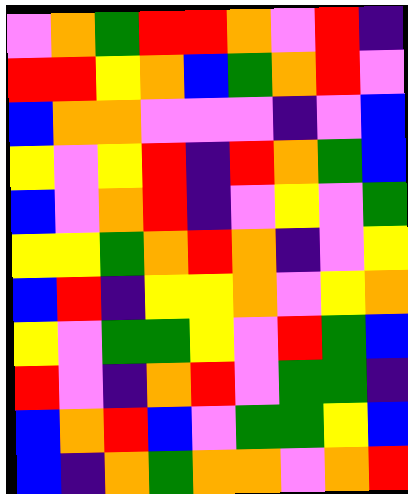[["violet", "orange", "green", "red", "red", "orange", "violet", "red", "indigo"], ["red", "red", "yellow", "orange", "blue", "green", "orange", "red", "violet"], ["blue", "orange", "orange", "violet", "violet", "violet", "indigo", "violet", "blue"], ["yellow", "violet", "yellow", "red", "indigo", "red", "orange", "green", "blue"], ["blue", "violet", "orange", "red", "indigo", "violet", "yellow", "violet", "green"], ["yellow", "yellow", "green", "orange", "red", "orange", "indigo", "violet", "yellow"], ["blue", "red", "indigo", "yellow", "yellow", "orange", "violet", "yellow", "orange"], ["yellow", "violet", "green", "green", "yellow", "violet", "red", "green", "blue"], ["red", "violet", "indigo", "orange", "red", "violet", "green", "green", "indigo"], ["blue", "orange", "red", "blue", "violet", "green", "green", "yellow", "blue"], ["blue", "indigo", "orange", "green", "orange", "orange", "violet", "orange", "red"]]